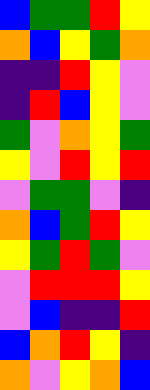[["blue", "green", "green", "red", "yellow"], ["orange", "blue", "yellow", "green", "orange"], ["indigo", "indigo", "red", "yellow", "violet"], ["indigo", "red", "blue", "yellow", "violet"], ["green", "violet", "orange", "yellow", "green"], ["yellow", "violet", "red", "yellow", "red"], ["violet", "green", "green", "violet", "indigo"], ["orange", "blue", "green", "red", "yellow"], ["yellow", "green", "red", "green", "violet"], ["violet", "red", "red", "red", "yellow"], ["violet", "blue", "indigo", "indigo", "red"], ["blue", "orange", "red", "yellow", "indigo"], ["orange", "violet", "yellow", "orange", "blue"]]